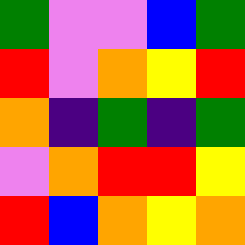[["green", "violet", "violet", "blue", "green"], ["red", "violet", "orange", "yellow", "red"], ["orange", "indigo", "green", "indigo", "green"], ["violet", "orange", "red", "red", "yellow"], ["red", "blue", "orange", "yellow", "orange"]]